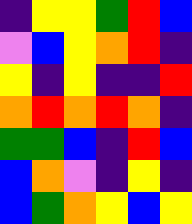[["indigo", "yellow", "yellow", "green", "red", "blue"], ["violet", "blue", "yellow", "orange", "red", "indigo"], ["yellow", "indigo", "yellow", "indigo", "indigo", "red"], ["orange", "red", "orange", "red", "orange", "indigo"], ["green", "green", "blue", "indigo", "red", "blue"], ["blue", "orange", "violet", "indigo", "yellow", "indigo"], ["blue", "green", "orange", "yellow", "blue", "yellow"]]